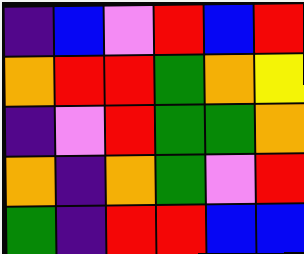[["indigo", "blue", "violet", "red", "blue", "red"], ["orange", "red", "red", "green", "orange", "yellow"], ["indigo", "violet", "red", "green", "green", "orange"], ["orange", "indigo", "orange", "green", "violet", "red"], ["green", "indigo", "red", "red", "blue", "blue"]]